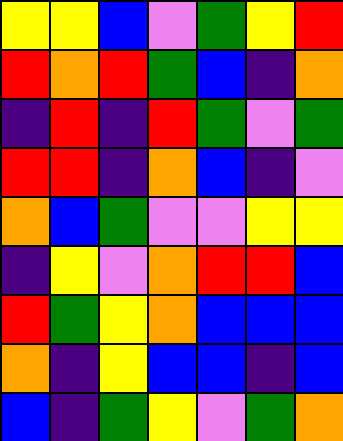[["yellow", "yellow", "blue", "violet", "green", "yellow", "red"], ["red", "orange", "red", "green", "blue", "indigo", "orange"], ["indigo", "red", "indigo", "red", "green", "violet", "green"], ["red", "red", "indigo", "orange", "blue", "indigo", "violet"], ["orange", "blue", "green", "violet", "violet", "yellow", "yellow"], ["indigo", "yellow", "violet", "orange", "red", "red", "blue"], ["red", "green", "yellow", "orange", "blue", "blue", "blue"], ["orange", "indigo", "yellow", "blue", "blue", "indigo", "blue"], ["blue", "indigo", "green", "yellow", "violet", "green", "orange"]]